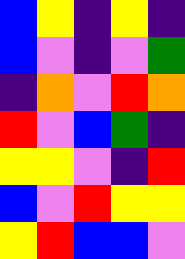[["blue", "yellow", "indigo", "yellow", "indigo"], ["blue", "violet", "indigo", "violet", "green"], ["indigo", "orange", "violet", "red", "orange"], ["red", "violet", "blue", "green", "indigo"], ["yellow", "yellow", "violet", "indigo", "red"], ["blue", "violet", "red", "yellow", "yellow"], ["yellow", "red", "blue", "blue", "violet"]]